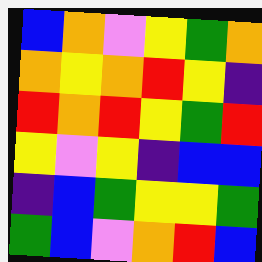[["blue", "orange", "violet", "yellow", "green", "orange"], ["orange", "yellow", "orange", "red", "yellow", "indigo"], ["red", "orange", "red", "yellow", "green", "red"], ["yellow", "violet", "yellow", "indigo", "blue", "blue"], ["indigo", "blue", "green", "yellow", "yellow", "green"], ["green", "blue", "violet", "orange", "red", "blue"]]